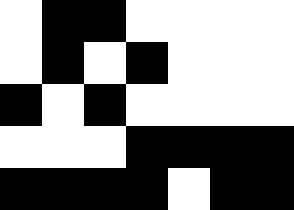[["white", "black", "black", "white", "white", "white", "white"], ["white", "black", "white", "black", "white", "white", "white"], ["black", "white", "black", "white", "white", "white", "white"], ["white", "white", "white", "black", "black", "black", "black"], ["black", "black", "black", "black", "white", "black", "black"]]